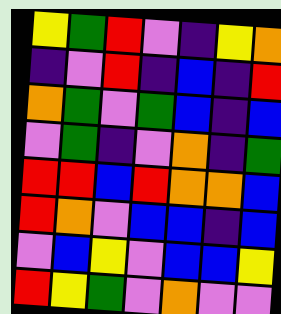[["yellow", "green", "red", "violet", "indigo", "yellow", "orange"], ["indigo", "violet", "red", "indigo", "blue", "indigo", "red"], ["orange", "green", "violet", "green", "blue", "indigo", "blue"], ["violet", "green", "indigo", "violet", "orange", "indigo", "green"], ["red", "red", "blue", "red", "orange", "orange", "blue"], ["red", "orange", "violet", "blue", "blue", "indigo", "blue"], ["violet", "blue", "yellow", "violet", "blue", "blue", "yellow"], ["red", "yellow", "green", "violet", "orange", "violet", "violet"]]